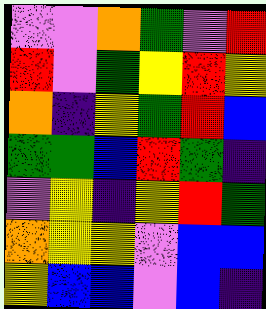[["violet", "violet", "orange", "green", "violet", "red"], ["red", "violet", "green", "yellow", "red", "yellow"], ["orange", "indigo", "yellow", "green", "red", "blue"], ["green", "green", "blue", "red", "green", "indigo"], ["violet", "yellow", "indigo", "yellow", "red", "green"], ["orange", "yellow", "yellow", "violet", "blue", "blue"], ["yellow", "blue", "blue", "violet", "blue", "indigo"]]